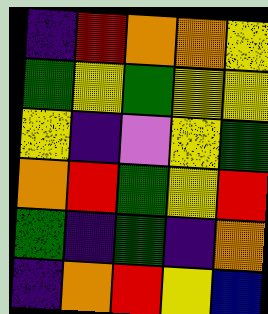[["indigo", "red", "orange", "orange", "yellow"], ["green", "yellow", "green", "yellow", "yellow"], ["yellow", "indigo", "violet", "yellow", "green"], ["orange", "red", "green", "yellow", "red"], ["green", "indigo", "green", "indigo", "orange"], ["indigo", "orange", "red", "yellow", "blue"]]